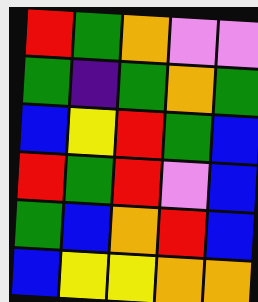[["red", "green", "orange", "violet", "violet"], ["green", "indigo", "green", "orange", "green"], ["blue", "yellow", "red", "green", "blue"], ["red", "green", "red", "violet", "blue"], ["green", "blue", "orange", "red", "blue"], ["blue", "yellow", "yellow", "orange", "orange"]]